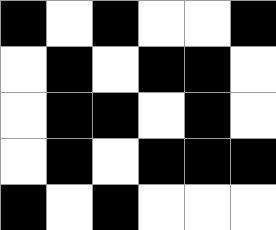[["black", "white", "black", "white", "white", "black"], ["white", "black", "white", "black", "black", "white"], ["white", "black", "black", "white", "black", "white"], ["white", "black", "white", "black", "black", "black"], ["black", "white", "black", "white", "white", "white"]]